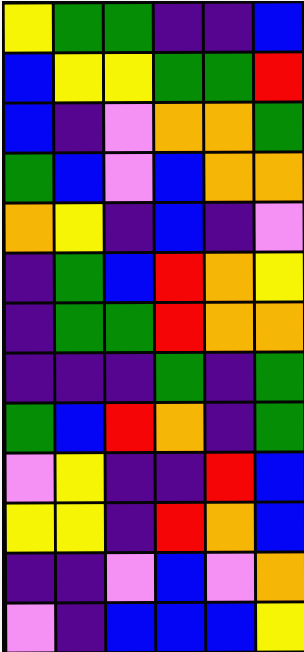[["yellow", "green", "green", "indigo", "indigo", "blue"], ["blue", "yellow", "yellow", "green", "green", "red"], ["blue", "indigo", "violet", "orange", "orange", "green"], ["green", "blue", "violet", "blue", "orange", "orange"], ["orange", "yellow", "indigo", "blue", "indigo", "violet"], ["indigo", "green", "blue", "red", "orange", "yellow"], ["indigo", "green", "green", "red", "orange", "orange"], ["indigo", "indigo", "indigo", "green", "indigo", "green"], ["green", "blue", "red", "orange", "indigo", "green"], ["violet", "yellow", "indigo", "indigo", "red", "blue"], ["yellow", "yellow", "indigo", "red", "orange", "blue"], ["indigo", "indigo", "violet", "blue", "violet", "orange"], ["violet", "indigo", "blue", "blue", "blue", "yellow"]]